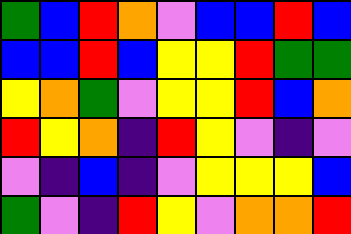[["green", "blue", "red", "orange", "violet", "blue", "blue", "red", "blue"], ["blue", "blue", "red", "blue", "yellow", "yellow", "red", "green", "green"], ["yellow", "orange", "green", "violet", "yellow", "yellow", "red", "blue", "orange"], ["red", "yellow", "orange", "indigo", "red", "yellow", "violet", "indigo", "violet"], ["violet", "indigo", "blue", "indigo", "violet", "yellow", "yellow", "yellow", "blue"], ["green", "violet", "indigo", "red", "yellow", "violet", "orange", "orange", "red"]]